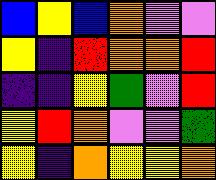[["blue", "yellow", "blue", "orange", "violet", "violet"], ["yellow", "indigo", "red", "orange", "orange", "red"], ["indigo", "indigo", "yellow", "green", "violet", "red"], ["yellow", "red", "orange", "violet", "violet", "green"], ["yellow", "indigo", "orange", "yellow", "yellow", "orange"]]